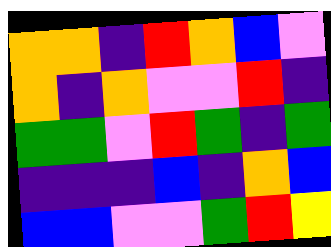[["orange", "orange", "indigo", "red", "orange", "blue", "violet"], ["orange", "indigo", "orange", "violet", "violet", "red", "indigo"], ["green", "green", "violet", "red", "green", "indigo", "green"], ["indigo", "indigo", "indigo", "blue", "indigo", "orange", "blue"], ["blue", "blue", "violet", "violet", "green", "red", "yellow"]]